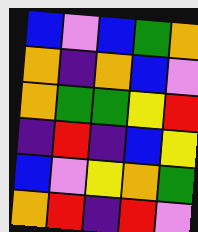[["blue", "violet", "blue", "green", "orange"], ["orange", "indigo", "orange", "blue", "violet"], ["orange", "green", "green", "yellow", "red"], ["indigo", "red", "indigo", "blue", "yellow"], ["blue", "violet", "yellow", "orange", "green"], ["orange", "red", "indigo", "red", "violet"]]